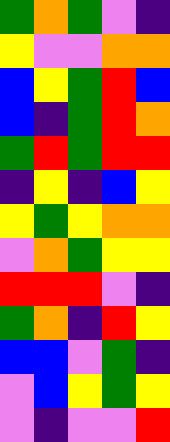[["green", "orange", "green", "violet", "indigo"], ["yellow", "violet", "violet", "orange", "orange"], ["blue", "yellow", "green", "red", "blue"], ["blue", "indigo", "green", "red", "orange"], ["green", "red", "green", "red", "red"], ["indigo", "yellow", "indigo", "blue", "yellow"], ["yellow", "green", "yellow", "orange", "orange"], ["violet", "orange", "green", "yellow", "yellow"], ["red", "red", "red", "violet", "indigo"], ["green", "orange", "indigo", "red", "yellow"], ["blue", "blue", "violet", "green", "indigo"], ["violet", "blue", "yellow", "green", "yellow"], ["violet", "indigo", "violet", "violet", "red"]]